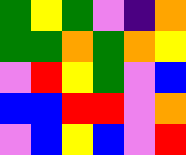[["green", "yellow", "green", "violet", "indigo", "orange"], ["green", "green", "orange", "green", "orange", "yellow"], ["violet", "red", "yellow", "green", "violet", "blue"], ["blue", "blue", "red", "red", "violet", "orange"], ["violet", "blue", "yellow", "blue", "violet", "red"]]